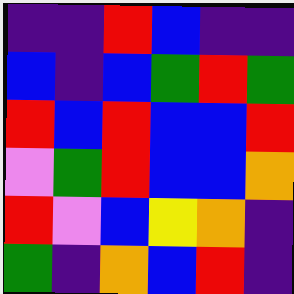[["indigo", "indigo", "red", "blue", "indigo", "indigo"], ["blue", "indigo", "blue", "green", "red", "green"], ["red", "blue", "red", "blue", "blue", "red"], ["violet", "green", "red", "blue", "blue", "orange"], ["red", "violet", "blue", "yellow", "orange", "indigo"], ["green", "indigo", "orange", "blue", "red", "indigo"]]